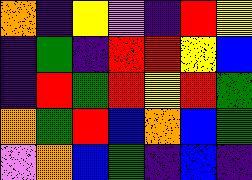[["orange", "indigo", "yellow", "violet", "indigo", "red", "yellow"], ["indigo", "green", "indigo", "red", "red", "yellow", "blue"], ["indigo", "red", "green", "red", "yellow", "red", "green"], ["orange", "green", "red", "blue", "orange", "blue", "green"], ["violet", "orange", "blue", "green", "indigo", "blue", "indigo"]]